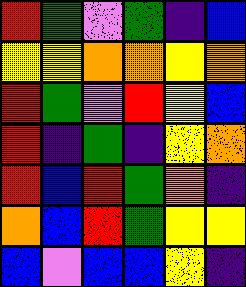[["red", "green", "violet", "green", "indigo", "blue"], ["yellow", "yellow", "orange", "orange", "yellow", "orange"], ["red", "green", "violet", "red", "yellow", "blue"], ["red", "indigo", "green", "indigo", "yellow", "orange"], ["red", "blue", "red", "green", "orange", "indigo"], ["orange", "blue", "red", "green", "yellow", "yellow"], ["blue", "violet", "blue", "blue", "yellow", "indigo"]]